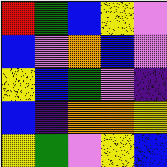[["red", "green", "blue", "yellow", "violet"], ["blue", "violet", "orange", "blue", "violet"], ["yellow", "blue", "green", "violet", "indigo"], ["blue", "indigo", "orange", "orange", "yellow"], ["yellow", "green", "violet", "yellow", "blue"]]